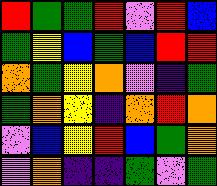[["red", "green", "green", "red", "violet", "red", "blue"], ["green", "yellow", "blue", "green", "blue", "red", "red"], ["orange", "green", "yellow", "orange", "violet", "indigo", "green"], ["green", "orange", "yellow", "indigo", "orange", "red", "orange"], ["violet", "blue", "yellow", "red", "blue", "green", "orange"], ["violet", "orange", "indigo", "indigo", "green", "violet", "green"]]